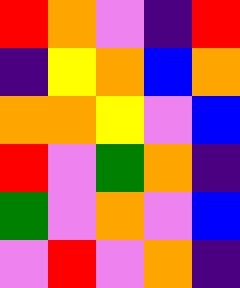[["red", "orange", "violet", "indigo", "red"], ["indigo", "yellow", "orange", "blue", "orange"], ["orange", "orange", "yellow", "violet", "blue"], ["red", "violet", "green", "orange", "indigo"], ["green", "violet", "orange", "violet", "blue"], ["violet", "red", "violet", "orange", "indigo"]]